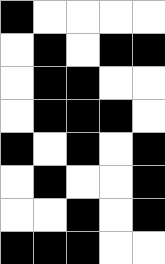[["black", "white", "white", "white", "white"], ["white", "black", "white", "black", "black"], ["white", "black", "black", "white", "white"], ["white", "black", "black", "black", "white"], ["black", "white", "black", "white", "black"], ["white", "black", "white", "white", "black"], ["white", "white", "black", "white", "black"], ["black", "black", "black", "white", "white"]]